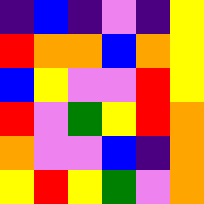[["indigo", "blue", "indigo", "violet", "indigo", "yellow"], ["red", "orange", "orange", "blue", "orange", "yellow"], ["blue", "yellow", "violet", "violet", "red", "yellow"], ["red", "violet", "green", "yellow", "red", "orange"], ["orange", "violet", "violet", "blue", "indigo", "orange"], ["yellow", "red", "yellow", "green", "violet", "orange"]]